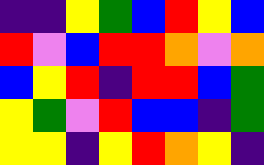[["indigo", "indigo", "yellow", "green", "blue", "red", "yellow", "blue"], ["red", "violet", "blue", "red", "red", "orange", "violet", "orange"], ["blue", "yellow", "red", "indigo", "red", "red", "blue", "green"], ["yellow", "green", "violet", "red", "blue", "blue", "indigo", "green"], ["yellow", "yellow", "indigo", "yellow", "red", "orange", "yellow", "indigo"]]